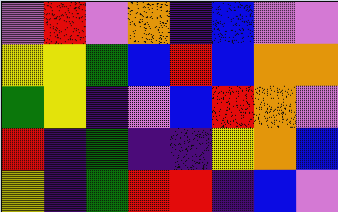[["violet", "red", "violet", "orange", "indigo", "blue", "violet", "violet"], ["yellow", "yellow", "green", "blue", "red", "blue", "orange", "orange"], ["green", "yellow", "indigo", "violet", "blue", "red", "orange", "violet"], ["red", "indigo", "green", "indigo", "indigo", "yellow", "orange", "blue"], ["yellow", "indigo", "green", "red", "red", "indigo", "blue", "violet"]]